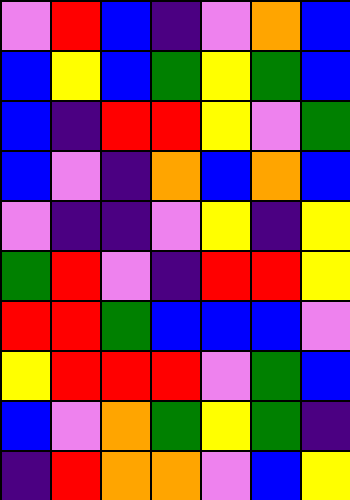[["violet", "red", "blue", "indigo", "violet", "orange", "blue"], ["blue", "yellow", "blue", "green", "yellow", "green", "blue"], ["blue", "indigo", "red", "red", "yellow", "violet", "green"], ["blue", "violet", "indigo", "orange", "blue", "orange", "blue"], ["violet", "indigo", "indigo", "violet", "yellow", "indigo", "yellow"], ["green", "red", "violet", "indigo", "red", "red", "yellow"], ["red", "red", "green", "blue", "blue", "blue", "violet"], ["yellow", "red", "red", "red", "violet", "green", "blue"], ["blue", "violet", "orange", "green", "yellow", "green", "indigo"], ["indigo", "red", "orange", "orange", "violet", "blue", "yellow"]]